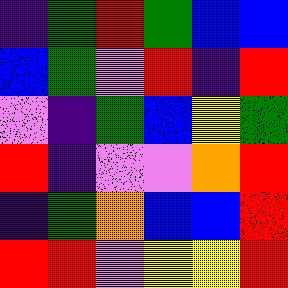[["indigo", "green", "red", "green", "blue", "blue"], ["blue", "green", "violet", "red", "indigo", "red"], ["violet", "indigo", "green", "blue", "yellow", "green"], ["red", "indigo", "violet", "violet", "orange", "red"], ["indigo", "green", "orange", "blue", "blue", "red"], ["red", "red", "violet", "yellow", "yellow", "red"]]